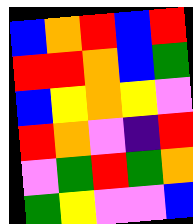[["blue", "orange", "red", "blue", "red"], ["red", "red", "orange", "blue", "green"], ["blue", "yellow", "orange", "yellow", "violet"], ["red", "orange", "violet", "indigo", "red"], ["violet", "green", "red", "green", "orange"], ["green", "yellow", "violet", "violet", "blue"]]